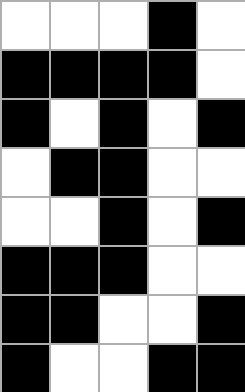[["white", "white", "white", "black", "white"], ["black", "black", "black", "black", "white"], ["black", "white", "black", "white", "black"], ["white", "black", "black", "white", "white"], ["white", "white", "black", "white", "black"], ["black", "black", "black", "white", "white"], ["black", "black", "white", "white", "black"], ["black", "white", "white", "black", "black"]]